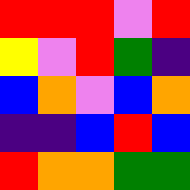[["red", "red", "red", "violet", "red"], ["yellow", "violet", "red", "green", "indigo"], ["blue", "orange", "violet", "blue", "orange"], ["indigo", "indigo", "blue", "red", "blue"], ["red", "orange", "orange", "green", "green"]]